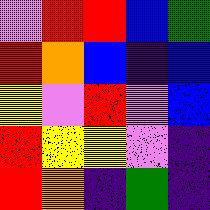[["violet", "red", "red", "blue", "green"], ["red", "orange", "blue", "indigo", "blue"], ["yellow", "violet", "red", "violet", "blue"], ["red", "yellow", "yellow", "violet", "indigo"], ["red", "orange", "indigo", "green", "indigo"]]